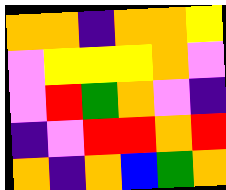[["orange", "orange", "indigo", "orange", "orange", "yellow"], ["violet", "yellow", "yellow", "yellow", "orange", "violet"], ["violet", "red", "green", "orange", "violet", "indigo"], ["indigo", "violet", "red", "red", "orange", "red"], ["orange", "indigo", "orange", "blue", "green", "orange"]]